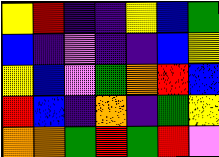[["yellow", "red", "indigo", "indigo", "yellow", "blue", "green"], ["blue", "indigo", "violet", "indigo", "indigo", "blue", "yellow"], ["yellow", "blue", "violet", "green", "orange", "red", "blue"], ["red", "blue", "indigo", "orange", "indigo", "green", "yellow"], ["orange", "orange", "green", "red", "green", "red", "violet"]]